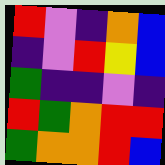[["red", "violet", "indigo", "orange", "blue"], ["indigo", "violet", "red", "yellow", "blue"], ["green", "indigo", "indigo", "violet", "indigo"], ["red", "green", "orange", "red", "red"], ["green", "orange", "orange", "red", "blue"]]